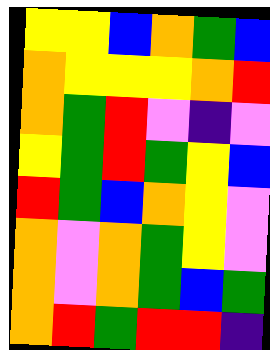[["yellow", "yellow", "blue", "orange", "green", "blue"], ["orange", "yellow", "yellow", "yellow", "orange", "red"], ["orange", "green", "red", "violet", "indigo", "violet"], ["yellow", "green", "red", "green", "yellow", "blue"], ["red", "green", "blue", "orange", "yellow", "violet"], ["orange", "violet", "orange", "green", "yellow", "violet"], ["orange", "violet", "orange", "green", "blue", "green"], ["orange", "red", "green", "red", "red", "indigo"]]